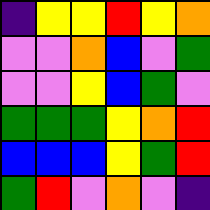[["indigo", "yellow", "yellow", "red", "yellow", "orange"], ["violet", "violet", "orange", "blue", "violet", "green"], ["violet", "violet", "yellow", "blue", "green", "violet"], ["green", "green", "green", "yellow", "orange", "red"], ["blue", "blue", "blue", "yellow", "green", "red"], ["green", "red", "violet", "orange", "violet", "indigo"]]